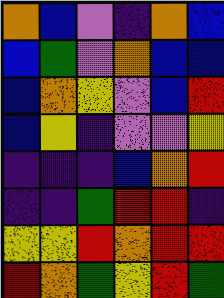[["orange", "blue", "violet", "indigo", "orange", "blue"], ["blue", "green", "violet", "orange", "blue", "blue"], ["blue", "orange", "yellow", "violet", "blue", "red"], ["blue", "yellow", "indigo", "violet", "violet", "yellow"], ["indigo", "indigo", "indigo", "blue", "orange", "red"], ["indigo", "indigo", "green", "red", "red", "indigo"], ["yellow", "yellow", "red", "orange", "red", "red"], ["red", "orange", "green", "yellow", "red", "green"]]